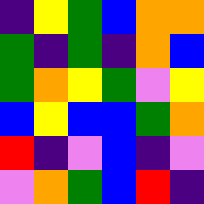[["indigo", "yellow", "green", "blue", "orange", "orange"], ["green", "indigo", "green", "indigo", "orange", "blue"], ["green", "orange", "yellow", "green", "violet", "yellow"], ["blue", "yellow", "blue", "blue", "green", "orange"], ["red", "indigo", "violet", "blue", "indigo", "violet"], ["violet", "orange", "green", "blue", "red", "indigo"]]